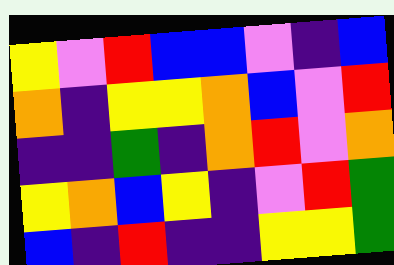[["yellow", "violet", "red", "blue", "blue", "violet", "indigo", "blue"], ["orange", "indigo", "yellow", "yellow", "orange", "blue", "violet", "red"], ["indigo", "indigo", "green", "indigo", "orange", "red", "violet", "orange"], ["yellow", "orange", "blue", "yellow", "indigo", "violet", "red", "green"], ["blue", "indigo", "red", "indigo", "indigo", "yellow", "yellow", "green"]]